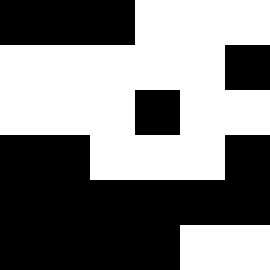[["black", "black", "black", "white", "white", "white"], ["white", "white", "white", "white", "white", "black"], ["white", "white", "white", "black", "white", "white"], ["black", "black", "white", "white", "white", "black"], ["black", "black", "black", "black", "black", "black"], ["black", "black", "black", "black", "white", "white"]]